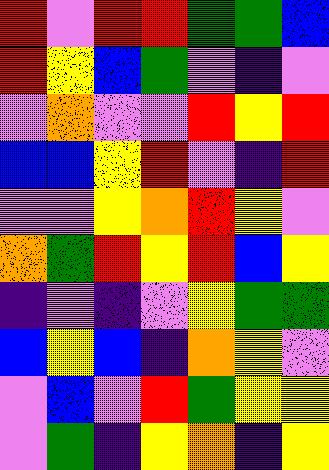[["red", "violet", "red", "red", "green", "green", "blue"], ["red", "yellow", "blue", "green", "violet", "indigo", "violet"], ["violet", "orange", "violet", "violet", "red", "yellow", "red"], ["blue", "blue", "yellow", "red", "violet", "indigo", "red"], ["violet", "violet", "yellow", "orange", "red", "yellow", "violet"], ["orange", "green", "red", "yellow", "red", "blue", "yellow"], ["indigo", "violet", "indigo", "violet", "yellow", "green", "green"], ["blue", "yellow", "blue", "indigo", "orange", "yellow", "violet"], ["violet", "blue", "violet", "red", "green", "yellow", "yellow"], ["violet", "green", "indigo", "yellow", "orange", "indigo", "yellow"]]